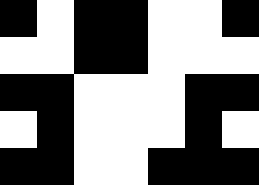[["black", "white", "black", "black", "white", "white", "black"], ["white", "white", "black", "black", "white", "white", "white"], ["black", "black", "white", "white", "white", "black", "black"], ["white", "black", "white", "white", "white", "black", "white"], ["black", "black", "white", "white", "black", "black", "black"]]